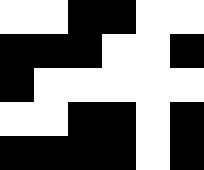[["white", "white", "black", "black", "white", "white"], ["black", "black", "black", "white", "white", "black"], ["black", "white", "white", "white", "white", "white"], ["white", "white", "black", "black", "white", "black"], ["black", "black", "black", "black", "white", "black"]]